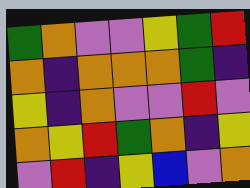[["green", "orange", "violet", "violet", "yellow", "green", "red"], ["orange", "indigo", "orange", "orange", "orange", "green", "indigo"], ["yellow", "indigo", "orange", "violet", "violet", "red", "violet"], ["orange", "yellow", "red", "green", "orange", "indigo", "yellow"], ["violet", "red", "indigo", "yellow", "blue", "violet", "orange"]]